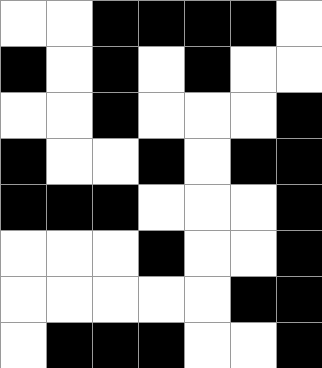[["white", "white", "black", "black", "black", "black", "white"], ["black", "white", "black", "white", "black", "white", "white"], ["white", "white", "black", "white", "white", "white", "black"], ["black", "white", "white", "black", "white", "black", "black"], ["black", "black", "black", "white", "white", "white", "black"], ["white", "white", "white", "black", "white", "white", "black"], ["white", "white", "white", "white", "white", "black", "black"], ["white", "black", "black", "black", "white", "white", "black"]]